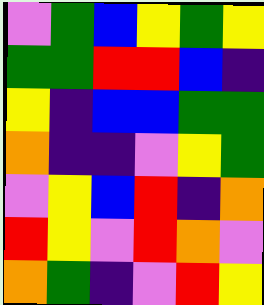[["violet", "green", "blue", "yellow", "green", "yellow"], ["green", "green", "red", "red", "blue", "indigo"], ["yellow", "indigo", "blue", "blue", "green", "green"], ["orange", "indigo", "indigo", "violet", "yellow", "green"], ["violet", "yellow", "blue", "red", "indigo", "orange"], ["red", "yellow", "violet", "red", "orange", "violet"], ["orange", "green", "indigo", "violet", "red", "yellow"]]